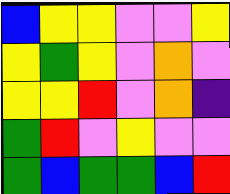[["blue", "yellow", "yellow", "violet", "violet", "yellow"], ["yellow", "green", "yellow", "violet", "orange", "violet"], ["yellow", "yellow", "red", "violet", "orange", "indigo"], ["green", "red", "violet", "yellow", "violet", "violet"], ["green", "blue", "green", "green", "blue", "red"]]